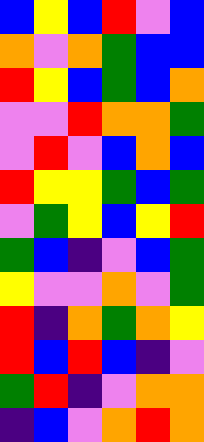[["blue", "yellow", "blue", "red", "violet", "blue"], ["orange", "violet", "orange", "green", "blue", "blue"], ["red", "yellow", "blue", "green", "blue", "orange"], ["violet", "violet", "red", "orange", "orange", "green"], ["violet", "red", "violet", "blue", "orange", "blue"], ["red", "yellow", "yellow", "green", "blue", "green"], ["violet", "green", "yellow", "blue", "yellow", "red"], ["green", "blue", "indigo", "violet", "blue", "green"], ["yellow", "violet", "violet", "orange", "violet", "green"], ["red", "indigo", "orange", "green", "orange", "yellow"], ["red", "blue", "red", "blue", "indigo", "violet"], ["green", "red", "indigo", "violet", "orange", "orange"], ["indigo", "blue", "violet", "orange", "red", "orange"]]